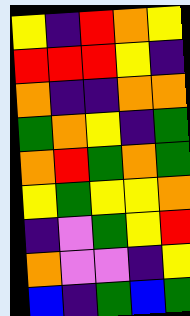[["yellow", "indigo", "red", "orange", "yellow"], ["red", "red", "red", "yellow", "indigo"], ["orange", "indigo", "indigo", "orange", "orange"], ["green", "orange", "yellow", "indigo", "green"], ["orange", "red", "green", "orange", "green"], ["yellow", "green", "yellow", "yellow", "orange"], ["indigo", "violet", "green", "yellow", "red"], ["orange", "violet", "violet", "indigo", "yellow"], ["blue", "indigo", "green", "blue", "green"]]